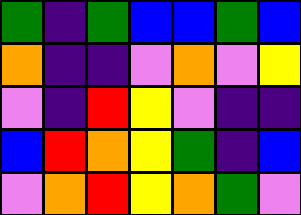[["green", "indigo", "green", "blue", "blue", "green", "blue"], ["orange", "indigo", "indigo", "violet", "orange", "violet", "yellow"], ["violet", "indigo", "red", "yellow", "violet", "indigo", "indigo"], ["blue", "red", "orange", "yellow", "green", "indigo", "blue"], ["violet", "orange", "red", "yellow", "orange", "green", "violet"]]